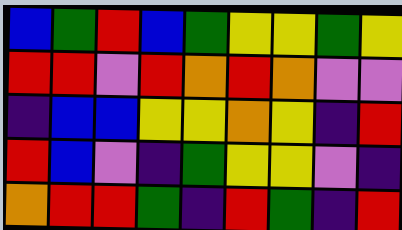[["blue", "green", "red", "blue", "green", "yellow", "yellow", "green", "yellow"], ["red", "red", "violet", "red", "orange", "red", "orange", "violet", "violet"], ["indigo", "blue", "blue", "yellow", "yellow", "orange", "yellow", "indigo", "red"], ["red", "blue", "violet", "indigo", "green", "yellow", "yellow", "violet", "indigo"], ["orange", "red", "red", "green", "indigo", "red", "green", "indigo", "red"]]